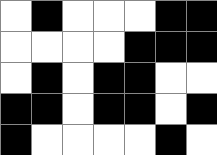[["white", "black", "white", "white", "white", "black", "black"], ["white", "white", "white", "white", "black", "black", "black"], ["white", "black", "white", "black", "black", "white", "white"], ["black", "black", "white", "black", "black", "white", "black"], ["black", "white", "white", "white", "white", "black", "white"]]